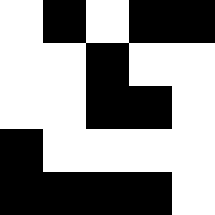[["white", "black", "white", "black", "black"], ["white", "white", "black", "white", "white"], ["white", "white", "black", "black", "white"], ["black", "white", "white", "white", "white"], ["black", "black", "black", "black", "white"]]